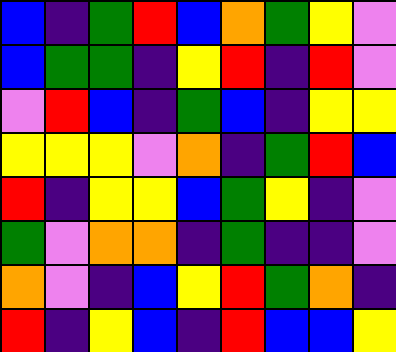[["blue", "indigo", "green", "red", "blue", "orange", "green", "yellow", "violet"], ["blue", "green", "green", "indigo", "yellow", "red", "indigo", "red", "violet"], ["violet", "red", "blue", "indigo", "green", "blue", "indigo", "yellow", "yellow"], ["yellow", "yellow", "yellow", "violet", "orange", "indigo", "green", "red", "blue"], ["red", "indigo", "yellow", "yellow", "blue", "green", "yellow", "indigo", "violet"], ["green", "violet", "orange", "orange", "indigo", "green", "indigo", "indigo", "violet"], ["orange", "violet", "indigo", "blue", "yellow", "red", "green", "orange", "indigo"], ["red", "indigo", "yellow", "blue", "indigo", "red", "blue", "blue", "yellow"]]